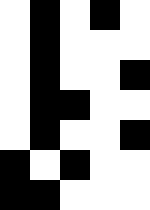[["white", "black", "white", "black", "white"], ["white", "black", "white", "white", "white"], ["white", "black", "white", "white", "black"], ["white", "black", "black", "white", "white"], ["white", "black", "white", "white", "black"], ["black", "white", "black", "white", "white"], ["black", "black", "white", "white", "white"]]